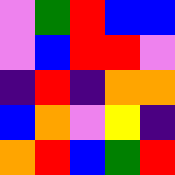[["violet", "green", "red", "blue", "blue"], ["violet", "blue", "red", "red", "violet"], ["indigo", "red", "indigo", "orange", "orange"], ["blue", "orange", "violet", "yellow", "indigo"], ["orange", "red", "blue", "green", "red"]]